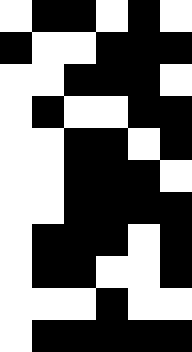[["white", "black", "black", "white", "black", "white"], ["black", "white", "white", "black", "black", "black"], ["white", "white", "black", "black", "black", "white"], ["white", "black", "white", "white", "black", "black"], ["white", "white", "black", "black", "white", "black"], ["white", "white", "black", "black", "black", "white"], ["white", "white", "black", "black", "black", "black"], ["white", "black", "black", "black", "white", "black"], ["white", "black", "black", "white", "white", "black"], ["white", "white", "white", "black", "white", "white"], ["white", "black", "black", "black", "black", "black"]]